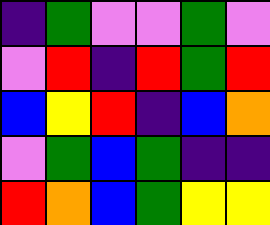[["indigo", "green", "violet", "violet", "green", "violet"], ["violet", "red", "indigo", "red", "green", "red"], ["blue", "yellow", "red", "indigo", "blue", "orange"], ["violet", "green", "blue", "green", "indigo", "indigo"], ["red", "orange", "blue", "green", "yellow", "yellow"]]